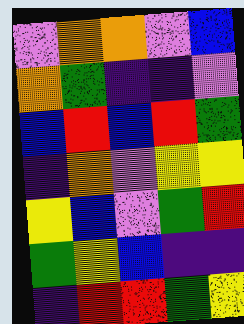[["violet", "orange", "orange", "violet", "blue"], ["orange", "green", "indigo", "indigo", "violet"], ["blue", "red", "blue", "red", "green"], ["indigo", "orange", "violet", "yellow", "yellow"], ["yellow", "blue", "violet", "green", "red"], ["green", "yellow", "blue", "indigo", "indigo"], ["indigo", "red", "red", "green", "yellow"]]